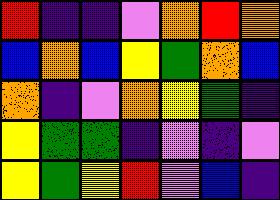[["red", "indigo", "indigo", "violet", "orange", "red", "orange"], ["blue", "orange", "blue", "yellow", "green", "orange", "blue"], ["orange", "indigo", "violet", "orange", "yellow", "green", "indigo"], ["yellow", "green", "green", "indigo", "violet", "indigo", "violet"], ["yellow", "green", "yellow", "red", "violet", "blue", "indigo"]]